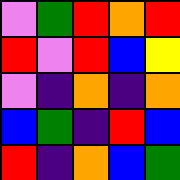[["violet", "green", "red", "orange", "red"], ["red", "violet", "red", "blue", "yellow"], ["violet", "indigo", "orange", "indigo", "orange"], ["blue", "green", "indigo", "red", "blue"], ["red", "indigo", "orange", "blue", "green"]]